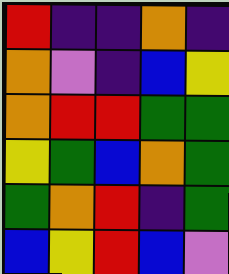[["red", "indigo", "indigo", "orange", "indigo"], ["orange", "violet", "indigo", "blue", "yellow"], ["orange", "red", "red", "green", "green"], ["yellow", "green", "blue", "orange", "green"], ["green", "orange", "red", "indigo", "green"], ["blue", "yellow", "red", "blue", "violet"]]